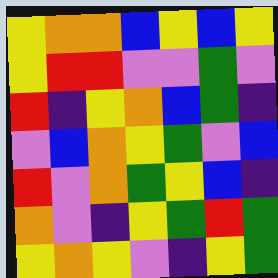[["yellow", "orange", "orange", "blue", "yellow", "blue", "yellow"], ["yellow", "red", "red", "violet", "violet", "green", "violet"], ["red", "indigo", "yellow", "orange", "blue", "green", "indigo"], ["violet", "blue", "orange", "yellow", "green", "violet", "blue"], ["red", "violet", "orange", "green", "yellow", "blue", "indigo"], ["orange", "violet", "indigo", "yellow", "green", "red", "green"], ["yellow", "orange", "yellow", "violet", "indigo", "yellow", "green"]]